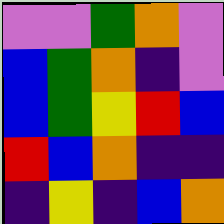[["violet", "violet", "green", "orange", "violet"], ["blue", "green", "orange", "indigo", "violet"], ["blue", "green", "yellow", "red", "blue"], ["red", "blue", "orange", "indigo", "indigo"], ["indigo", "yellow", "indigo", "blue", "orange"]]